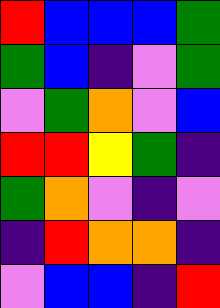[["red", "blue", "blue", "blue", "green"], ["green", "blue", "indigo", "violet", "green"], ["violet", "green", "orange", "violet", "blue"], ["red", "red", "yellow", "green", "indigo"], ["green", "orange", "violet", "indigo", "violet"], ["indigo", "red", "orange", "orange", "indigo"], ["violet", "blue", "blue", "indigo", "red"]]